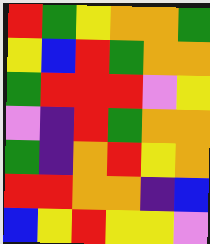[["red", "green", "yellow", "orange", "orange", "green"], ["yellow", "blue", "red", "green", "orange", "orange"], ["green", "red", "red", "red", "violet", "yellow"], ["violet", "indigo", "red", "green", "orange", "orange"], ["green", "indigo", "orange", "red", "yellow", "orange"], ["red", "red", "orange", "orange", "indigo", "blue"], ["blue", "yellow", "red", "yellow", "yellow", "violet"]]